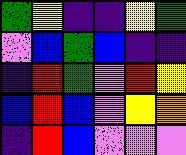[["green", "yellow", "indigo", "indigo", "yellow", "green"], ["violet", "blue", "green", "blue", "indigo", "indigo"], ["indigo", "red", "green", "violet", "red", "yellow"], ["blue", "red", "blue", "violet", "yellow", "orange"], ["indigo", "red", "blue", "violet", "violet", "violet"]]